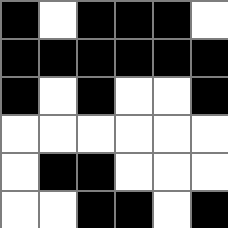[["black", "white", "black", "black", "black", "white"], ["black", "black", "black", "black", "black", "black"], ["black", "white", "black", "white", "white", "black"], ["white", "white", "white", "white", "white", "white"], ["white", "black", "black", "white", "white", "white"], ["white", "white", "black", "black", "white", "black"]]